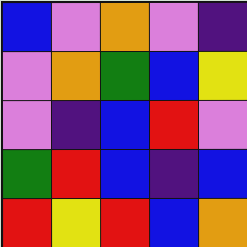[["blue", "violet", "orange", "violet", "indigo"], ["violet", "orange", "green", "blue", "yellow"], ["violet", "indigo", "blue", "red", "violet"], ["green", "red", "blue", "indigo", "blue"], ["red", "yellow", "red", "blue", "orange"]]